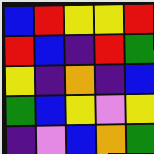[["blue", "red", "yellow", "yellow", "red"], ["red", "blue", "indigo", "red", "green"], ["yellow", "indigo", "orange", "indigo", "blue"], ["green", "blue", "yellow", "violet", "yellow"], ["indigo", "violet", "blue", "orange", "green"]]